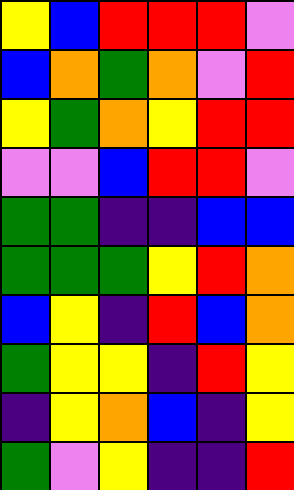[["yellow", "blue", "red", "red", "red", "violet"], ["blue", "orange", "green", "orange", "violet", "red"], ["yellow", "green", "orange", "yellow", "red", "red"], ["violet", "violet", "blue", "red", "red", "violet"], ["green", "green", "indigo", "indigo", "blue", "blue"], ["green", "green", "green", "yellow", "red", "orange"], ["blue", "yellow", "indigo", "red", "blue", "orange"], ["green", "yellow", "yellow", "indigo", "red", "yellow"], ["indigo", "yellow", "orange", "blue", "indigo", "yellow"], ["green", "violet", "yellow", "indigo", "indigo", "red"]]